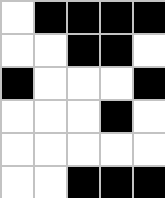[["white", "black", "black", "black", "black"], ["white", "white", "black", "black", "white"], ["black", "white", "white", "white", "black"], ["white", "white", "white", "black", "white"], ["white", "white", "white", "white", "white"], ["white", "white", "black", "black", "black"]]